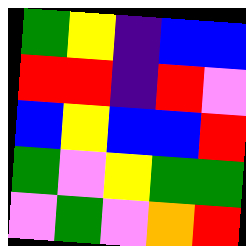[["green", "yellow", "indigo", "blue", "blue"], ["red", "red", "indigo", "red", "violet"], ["blue", "yellow", "blue", "blue", "red"], ["green", "violet", "yellow", "green", "green"], ["violet", "green", "violet", "orange", "red"]]